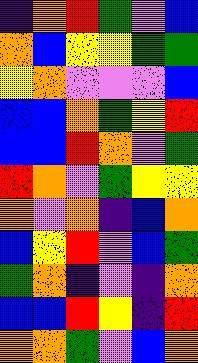[["indigo", "orange", "red", "green", "violet", "blue"], ["orange", "blue", "yellow", "yellow", "green", "green"], ["yellow", "orange", "violet", "violet", "violet", "blue"], ["blue", "blue", "orange", "green", "yellow", "red"], ["blue", "blue", "red", "orange", "violet", "green"], ["red", "orange", "violet", "green", "yellow", "yellow"], ["orange", "violet", "orange", "indigo", "blue", "orange"], ["blue", "yellow", "red", "violet", "blue", "green"], ["green", "orange", "indigo", "violet", "indigo", "orange"], ["blue", "blue", "red", "yellow", "indigo", "red"], ["orange", "orange", "green", "violet", "blue", "orange"]]